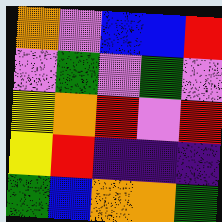[["orange", "violet", "blue", "blue", "red"], ["violet", "green", "violet", "green", "violet"], ["yellow", "orange", "red", "violet", "red"], ["yellow", "red", "indigo", "indigo", "indigo"], ["green", "blue", "orange", "orange", "green"]]